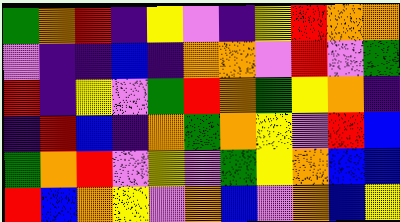[["green", "orange", "red", "indigo", "yellow", "violet", "indigo", "yellow", "red", "orange", "orange"], ["violet", "indigo", "indigo", "blue", "indigo", "orange", "orange", "violet", "red", "violet", "green"], ["red", "indigo", "yellow", "violet", "green", "red", "orange", "green", "yellow", "orange", "indigo"], ["indigo", "red", "blue", "indigo", "orange", "green", "orange", "yellow", "violet", "red", "blue"], ["green", "orange", "red", "violet", "yellow", "violet", "green", "yellow", "orange", "blue", "blue"], ["red", "blue", "orange", "yellow", "violet", "orange", "blue", "violet", "orange", "blue", "yellow"]]